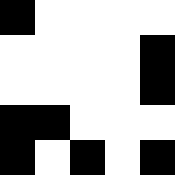[["black", "white", "white", "white", "white"], ["white", "white", "white", "white", "black"], ["white", "white", "white", "white", "black"], ["black", "black", "white", "white", "white"], ["black", "white", "black", "white", "black"]]